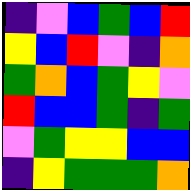[["indigo", "violet", "blue", "green", "blue", "red"], ["yellow", "blue", "red", "violet", "indigo", "orange"], ["green", "orange", "blue", "green", "yellow", "violet"], ["red", "blue", "blue", "green", "indigo", "green"], ["violet", "green", "yellow", "yellow", "blue", "blue"], ["indigo", "yellow", "green", "green", "green", "orange"]]